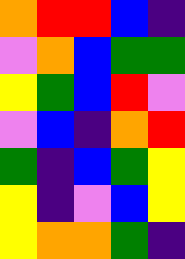[["orange", "red", "red", "blue", "indigo"], ["violet", "orange", "blue", "green", "green"], ["yellow", "green", "blue", "red", "violet"], ["violet", "blue", "indigo", "orange", "red"], ["green", "indigo", "blue", "green", "yellow"], ["yellow", "indigo", "violet", "blue", "yellow"], ["yellow", "orange", "orange", "green", "indigo"]]